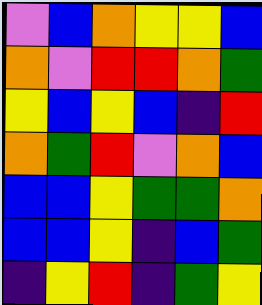[["violet", "blue", "orange", "yellow", "yellow", "blue"], ["orange", "violet", "red", "red", "orange", "green"], ["yellow", "blue", "yellow", "blue", "indigo", "red"], ["orange", "green", "red", "violet", "orange", "blue"], ["blue", "blue", "yellow", "green", "green", "orange"], ["blue", "blue", "yellow", "indigo", "blue", "green"], ["indigo", "yellow", "red", "indigo", "green", "yellow"]]